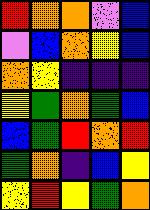[["red", "orange", "orange", "violet", "blue"], ["violet", "blue", "orange", "yellow", "blue"], ["orange", "yellow", "indigo", "indigo", "indigo"], ["yellow", "green", "orange", "green", "blue"], ["blue", "green", "red", "orange", "red"], ["green", "orange", "indigo", "blue", "yellow"], ["yellow", "red", "yellow", "green", "orange"]]